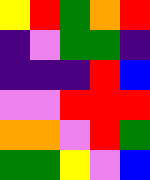[["yellow", "red", "green", "orange", "red"], ["indigo", "violet", "green", "green", "indigo"], ["indigo", "indigo", "indigo", "red", "blue"], ["violet", "violet", "red", "red", "red"], ["orange", "orange", "violet", "red", "green"], ["green", "green", "yellow", "violet", "blue"]]